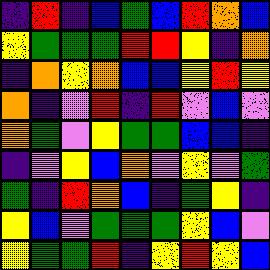[["indigo", "red", "indigo", "blue", "green", "blue", "red", "orange", "blue"], ["yellow", "green", "green", "green", "red", "red", "yellow", "indigo", "orange"], ["indigo", "orange", "yellow", "orange", "blue", "blue", "yellow", "red", "yellow"], ["orange", "indigo", "violet", "red", "indigo", "red", "violet", "blue", "violet"], ["orange", "green", "violet", "yellow", "green", "green", "blue", "blue", "indigo"], ["indigo", "violet", "yellow", "blue", "orange", "violet", "yellow", "violet", "green"], ["green", "indigo", "red", "orange", "blue", "indigo", "green", "yellow", "indigo"], ["yellow", "blue", "violet", "green", "green", "green", "yellow", "blue", "violet"], ["yellow", "green", "green", "red", "indigo", "yellow", "red", "yellow", "blue"]]